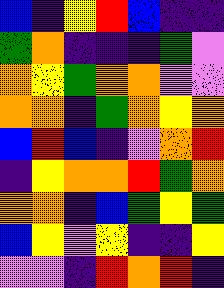[["blue", "indigo", "yellow", "red", "blue", "indigo", "indigo"], ["green", "orange", "indigo", "indigo", "indigo", "green", "violet"], ["orange", "yellow", "green", "orange", "orange", "violet", "violet"], ["orange", "orange", "indigo", "green", "orange", "yellow", "orange"], ["blue", "red", "blue", "indigo", "violet", "orange", "red"], ["indigo", "yellow", "orange", "orange", "red", "green", "orange"], ["orange", "orange", "indigo", "blue", "green", "yellow", "green"], ["blue", "yellow", "violet", "yellow", "indigo", "indigo", "yellow"], ["violet", "violet", "indigo", "red", "orange", "red", "indigo"]]